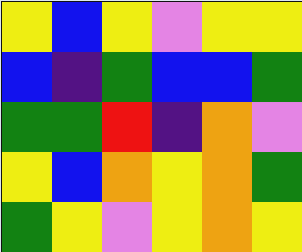[["yellow", "blue", "yellow", "violet", "yellow", "yellow"], ["blue", "indigo", "green", "blue", "blue", "green"], ["green", "green", "red", "indigo", "orange", "violet"], ["yellow", "blue", "orange", "yellow", "orange", "green"], ["green", "yellow", "violet", "yellow", "orange", "yellow"]]